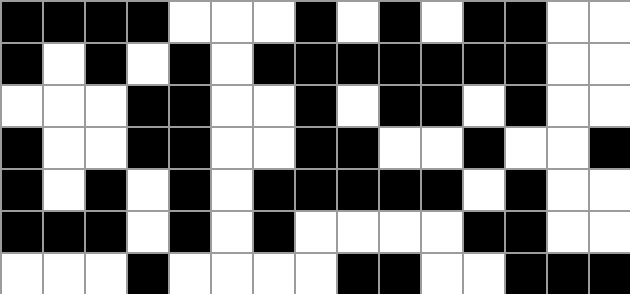[["black", "black", "black", "black", "white", "white", "white", "black", "white", "black", "white", "black", "black", "white", "white"], ["black", "white", "black", "white", "black", "white", "black", "black", "black", "black", "black", "black", "black", "white", "white"], ["white", "white", "white", "black", "black", "white", "white", "black", "white", "black", "black", "white", "black", "white", "white"], ["black", "white", "white", "black", "black", "white", "white", "black", "black", "white", "white", "black", "white", "white", "black"], ["black", "white", "black", "white", "black", "white", "black", "black", "black", "black", "black", "white", "black", "white", "white"], ["black", "black", "black", "white", "black", "white", "black", "white", "white", "white", "white", "black", "black", "white", "white"], ["white", "white", "white", "black", "white", "white", "white", "white", "black", "black", "white", "white", "black", "black", "black"]]